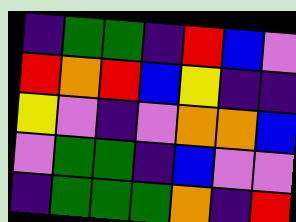[["indigo", "green", "green", "indigo", "red", "blue", "violet"], ["red", "orange", "red", "blue", "yellow", "indigo", "indigo"], ["yellow", "violet", "indigo", "violet", "orange", "orange", "blue"], ["violet", "green", "green", "indigo", "blue", "violet", "violet"], ["indigo", "green", "green", "green", "orange", "indigo", "red"]]